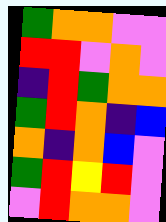[["green", "orange", "orange", "violet", "violet"], ["red", "red", "violet", "orange", "violet"], ["indigo", "red", "green", "orange", "orange"], ["green", "red", "orange", "indigo", "blue"], ["orange", "indigo", "orange", "blue", "violet"], ["green", "red", "yellow", "red", "violet"], ["violet", "red", "orange", "orange", "violet"]]